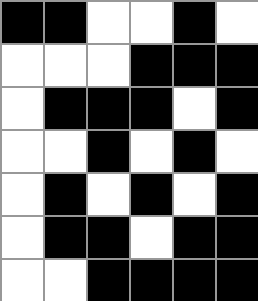[["black", "black", "white", "white", "black", "white"], ["white", "white", "white", "black", "black", "black"], ["white", "black", "black", "black", "white", "black"], ["white", "white", "black", "white", "black", "white"], ["white", "black", "white", "black", "white", "black"], ["white", "black", "black", "white", "black", "black"], ["white", "white", "black", "black", "black", "black"]]